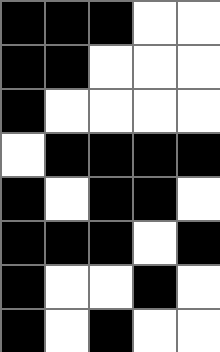[["black", "black", "black", "white", "white"], ["black", "black", "white", "white", "white"], ["black", "white", "white", "white", "white"], ["white", "black", "black", "black", "black"], ["black", "white", "black", "black", "white"], ["black", "black", "black", "white", "black"], ["black", "white", "white", "black", "white"], ["black", "white", "black", "white", "white"]]